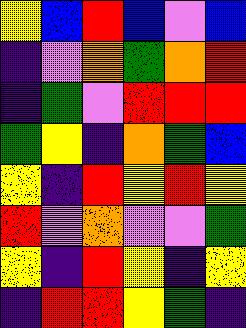[["yellow", "blue", "red", "blue", "violet", "blue"], ["indigo", "violet", "orange", "green", "orange", "red"], ["indigo", "green", "violet", "red", "red", "red"], ["green", "yellow", "indigo", "orange", "green", "blue"], ["yellow", "indigo", "red", "yellow", "red", "yellow"], ["red", "violet", "orange", "violet", "violet", "green"], ["yellow", "indigo", "red", "yellow", "indigo", "yellow"], ["indigo", "red", "red", "yellow", "green", "indigo"]]